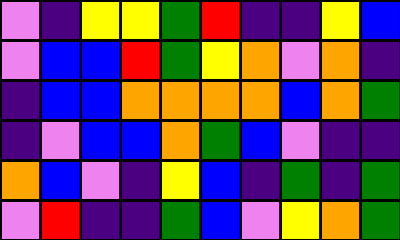[["violet", "indigo", "yellow", "yellow", "green", "red", "indigo", "indigo", "yellow", "blue"], ["violet", "blue", "blue", "red", "green", "yellow", "orange", "violet", "orange", "indigo"], ["indigo", "blue", "blue", "orange", "orange", "orange", "orange", "blue", "orange", "green"], ["indigo", "violet", "blue", "blue", "orange", "green", "blue", "violet", "indigo", "indigo"], ["orange", "blue", "violet", "indigo", "yellow", "blue", "indigo", "green", "indigo", "green"], ["violet", "red", "indigo", "indigo", "green", "blue", "violet", "yellow", "orange", "green"]]